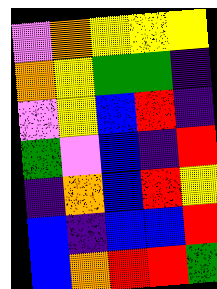[["violet", "orange", "yellow", "yellow", "yellow"], ["orange", "yellow", "green", "green", "indigo"], ["violet", "yellow", "blue", "red", "indigo"], ["green", "violet", "blue", "indigo", "red"], ["indigo", "orange", "blue", "red", "yellow"], ["blue", "indigo", "blue", "blue", "red"], ["blue", "orange", "red", "red", "green"]]